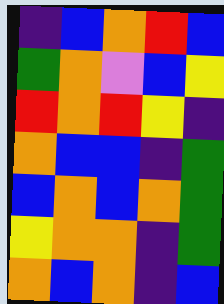[["indigo", "blue", "orange", "red", "blue"], ["green", "orange", "violet", "blue", "yellow"], ["red", "orange", "red", "yellow", "indigo"], ["orange", "blue", "blue", "indigo", "green"], ["blue", "orange", "blue", "orange", "green"], ["yellow", "orange", "orange", "indigo", "green"], ["orange", "blue", "orange", "indigo", "blue"]]